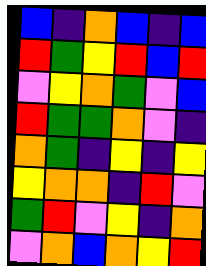[["blue", "indigo", "orange", "blue", "indigo", "blue"], ["red", "green", "yellow", "red", "blue", "red"], ["violet", "yellow", "orange", "green", "violet", "blue"], ["red", "green", "green", "orange", "violet", "indigo"], ["orange", "green", "indigo", "yellow", "indigo", "yellow"], ["yellow", "orange", "orange", "indigo", "red", "violet"], ["green", "red", "violet", "yellow", "indigo", "orange"], ["violet", "orange", "blue", "orange", "yellow", "red"]]